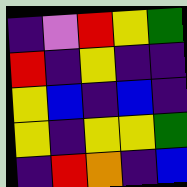[["indigo", "violet", "red", "yellow", "green"], ["red", "indigo", "yellow", "indigo", "indigo"], ["yellow", "blue", "indigo", "blue", "indigo"], ["yellow", "indigo", "yellow", "yellow", "green"], ["indigo", "red", "orange", "indigo", "blue"]]